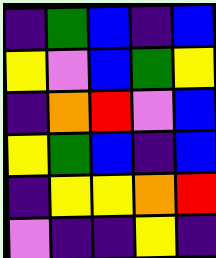[["indigo", "green", "blue", "indigo", "blue"], ["yellow", "violet", "blue", "green", "yellow"], ["indigo", "orange", "red", "violet", "blue"], ["yellow", "green", "blue", "indigo", "blue"], ["indigo", "yellow", "yellow", "orange", "red"], ["violet", "indigo", "indigo", "yellow", "indigo"]]